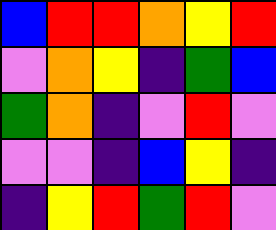[["blue", "red", "red", "orange", "yellow", "red"], ["violet", "orange", "yellow", "indigo", "green", "blue"], ["green", "orange", "indigo", "violet", "red", "violet"], ["violet", "violet", "indigo", "blue", "yellow", "indigo"], ["indigo", "yellow", "red", "green", "red", "violet"]]